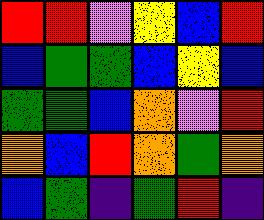[["red", "red", "violet", "yellow", "blue", "red"], ["blue", "green", "green", "blue", "yellow", "blue"], ["green", "green", "blue", "orange", "violet", "red"], ["orange", "blue", "red", "orange", "green", "orange"], ["blue", "green", "indigo", "green", "red", "indigo"]]